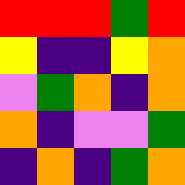[["red", "red", "red", "green", "red"], ["yellow", "indigo", "indigo", "yellow", "orange"], ["violet", "green", "orange", "indigo", "orange"], ["orange", "indigo", "violet", "violet", "green"], ["indigo", "orange", "indigo", "green", "orange"]]